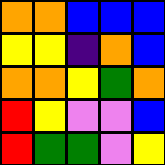[["orange", "orange", "blue", "blue", "blue"], ["yellow", "yellow", "indigo", "orange", "blue"], ["orange", "orange", "yellow", "green", "orange"], ["red", "yellow", "violet", "violet", "blue"], ["red", "green", "green", "violet", "yellow"]]